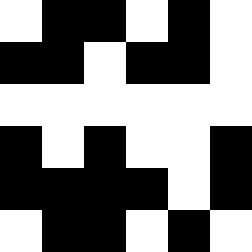[["white", "black", "black", "white", "black", "white"], ["black", "black", "white", "black", "black", "white"], ["white", "white", "white", "white", "white", "white"], ["black", "white", "black", "white", "white", "black"], ["black", "black", "black", "black", "white", "black"], ["white", "black", "black", "white", "black", "white"]]